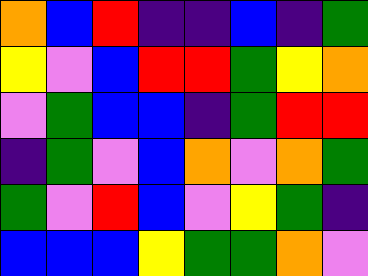[["orange", "blue", "red", "indigo", "indigo", "blue", "indigo", "green"], ["yellow", "violet", "blue", "red", "red", "green", "yellow", "orange"], ["violet", "green", "blue", "blue", "indigo", "green", "red", "red"], ["indigo", "green", "violet", "blue", "orange", "violet", "orange", "green"], ["green", "violet", "red", "blue", "violet", "yellow", "green", "indigo"], ["blue", "blue", "blue", "yellow", "green", "green", "orange", "violet"]]